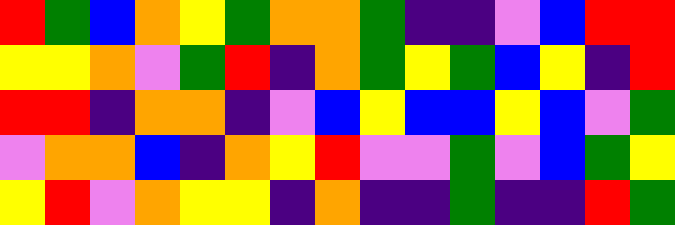[["red", "green", "blue", "orange", "yellow", "green", "orange", "orange", "green", "indigo", "indigo", "violet", "blue", "red", "red"], ["yellow", "yellow", "orange", "violet", "green", "red", "indigo", "orange", "green", "yellow", "green", "blue", "yellow", "indigo", "red"], ["red", "red", "indigo", "orange", "orange", "indigo", "violet", "blue", "yellow", "blue", "blue", "yellow", "blue", "violet", "green"], ["violet", "orange", "orange", "blue", "indigo", "orange", "yellow", "red", "violet", "violet", "green", "violet", "blue", "green", "yellow"], ["yellow", "red", "violet", "orange", "yellow", "yellow", "indigo", "orange", "indigo", "indigo", "green", "indigo", "indigo", "red", "green"]]